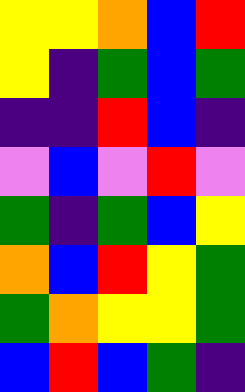[["yellow", "yellow", "orange", "blue", "red"], ["yellow", "indigo", "green", "blue", "green"], ["indigo", "indigo", "red", "blue", "indigo"], ["violet", "blue", "violet", "red", "violet"], ["green", "indigo", "green", "blue", "yellow"], ["orange", "blue", "red", "yellow", "green"], ["green", "orange", "yellow", "yellow", "green"], ["blue", "red", "blue", "green", "indigo"]]